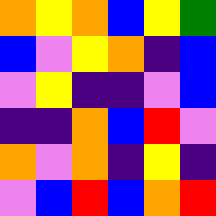[["orange", "yellow", "orange", "blue", "yellow", "green"], ["blue", "violet", "yellow", "orange", "indigo", "blue"], ["violet", "yellow", "indigo", "indigo", "violet", "blue"], ["indigo", "indigo", "orange", "blue", "red", "violet"], ["orange", "violet", "orange", "indigo", "yellow", "indigo"], ["violet", "blue", "red", "blue", "orange", "red"]]